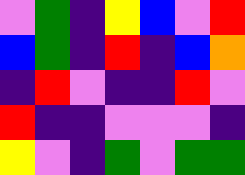[["violet", "green", "indigo", "yellow", "blue", "violet", "red"], ["blue", "green", "indigo", "red", "indigo", "blue", "orange"], ["indigo", "red", "violet", "indigo", "indigo", "red", "violet"], ["red", "indigo", "indigo", "violet", "violet", "violet", "indigo"], ["yellow", "violet", "indigo", "green", "violet", "green", "green"]]